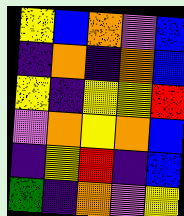[["yellow", "blue", "orange", "violet", "blue"], ["indigo", "orange", "indigo", "orange", "blue"], ["yellow", "indigo", "yellow", "yellow", "red"], ["violet", "orange", "yellow", "orange", "blue"], ["indigo", "yellow", "red", "indigo", "blue"], ["green", "indigo", "orange", "violet", "yellow"]]